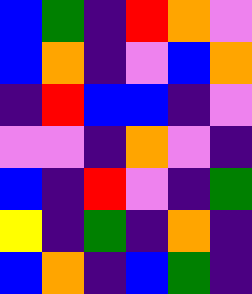[["blue", "green", "indigo", "red", "orange", "violet"], ["blue", "orange", "indigo", "violet", "blue", "orange"], ["indigo", "red", "blue", "blue", "indigo", "violet"], ["violet", "violet", "indigo", "orange", "violet", "indigo"], ["blue", "indigo", "red", "violet", "indigo", "green"], ["yellow", "indigo", "green", "indigo", "orange", "indigo"], ["blue", "orange", "indigo", "blue", "green", "indigo"]]